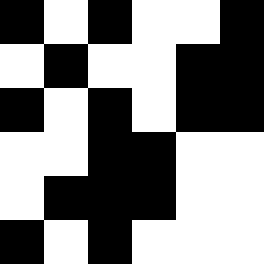[["black", "white", "black", "white", "white", "black"], ["white", "black", "white", "white", "black", "black"], ["black", "white", "black", "white", "black", "black"], ["white", "white", "black", "black", "white", "white"], ["white", "black", "black", "black", "white", "white"], ["black", "white", "black", "white", "white", "white"]]